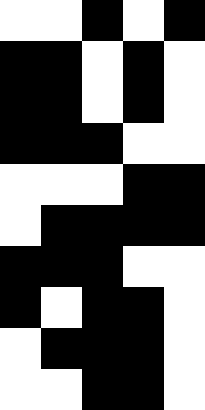[["white", "white", "black", "white", "black"], ["black", "black", "white", "black", "white"], ["black", "black", "white", "black", "white"], ["black", "black", "black", "white", "white"], ["white", "white", "white", "black", "black"], ["white", "black", "black", "black", "black"], ["black", "black", "black", "white", "white"], ["black", "white", "black", "black", "white"], ["white", "black", "black", "black", "white"], ["white", "white", "black", "black", "white"]]